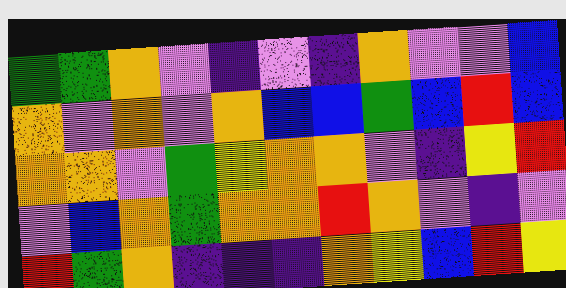[["green", "green", "orange", "violet", "indigo", "violet", "indigo", "orange", "violet", "violet", "blue"], ["orange", "violet", "orange", "violet", "orange", "blue", "blue", "green", "blue", "red", "blue"], ["orange", "orange", "violet", "green", "yellow", "orange", "orange", "violet", "indigo", "yellow", "red"], ["violet", "blue", "orange", "green", "orange", "orange", "red", "orange", "violet", "indigo", "violet"], ["red", "green", "orange", "indigo", "indigo", "indigo", "orange", "yellow", "blue", "red", "yellow"]]